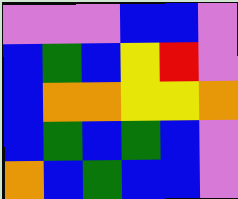[["violet", "violet", "violet", "blue", "blue", "violet"], ["blue", "green", "blue", "yellow", "red", "violet"], ["blue", "orange", "orange", "yellow", "yellow", "orange"], ["blue", "green", "blue", "green", "blue", "violet"], ["orange", "blue", "green", "blue", "blue", "violet"]]